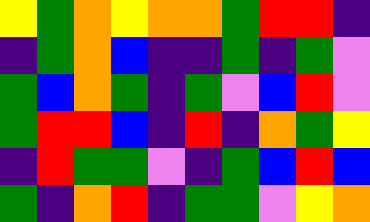[["yellow", "green", "orange", "yellow", "orange", "orange", "green", "red", "red", "indigo"], ["indigo", "green", "orange", "blue", "indigo", "indigo", "green", "indigo", "green", "violet"], ["green", "blue", "orange", "green", "indigo", "green", "violet", "blue", "red", "violet"], ["green", "red", "red", "blue", "indigo", "red", "indigo", "orange", "green", "yellow"], ["indigo", "red", "green", "green", "violet", "indigo", "green", "blue", "red", "blue"], ["green", "indigo", "orange", "red", "indigo", "green", "green", "violet", "yellow", "orange"]]